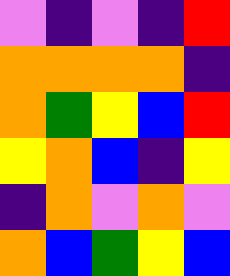[["violet", "indigo", "violet", "indigo", "red"], ["orange", "orange", "orange", "orange", "indigo"], ["orange", "green", "yellow", "blue", "red"], ["yellow", "orange", "blue", "indigo", "yellow"], ["indigo", "orange", "violet", "orange", "violet"], ["orange", "blue", "green", "yellow", "blue"]]